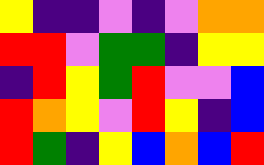[["yellow", "indigo", "indigo", "violet", "indigo", "violet", "orange", "orange"], ["red", "red", "violet", "green", "green", "indigo", "yellow", "yellow"], ["indigo", "red", "yellow", "green", "red", "violet", "violet", "blue"], ["red", "orange", "yellow", "violet", "red", "yellow", "indigo", "blue"], ["red", "green", "indigo", "yellow", "blue", "orange", "blue", "red"]]